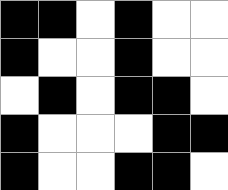[["black", "black", "white", "black", "white", "white"], ["black", "white", "white", "black", "white", "white"], ["white", "black", "white", "black", "black", "white"], ["black", "white", "white", "white", "black", "black"], ["black", "white", "white", "black", "black", "white"]]